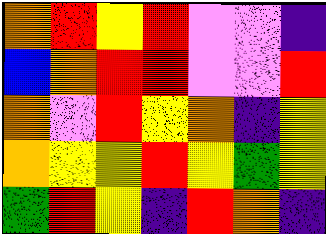[["orange", "red", "yellow", "red", "violet", "violet", "indigo"], ["blue", "orange", "red", "red", "violet", "violet", "red"], ["orange", "violet", "red", "yellow", "orange", "indigo", "yellow"], ["orange", "yellow", "yellow", "red", "yellow", "green", "yellow"], ["green", "red", "yellow", "indigo", "red", "orange", "indigo"]]